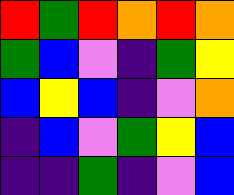[["red", "green", "red", "orange", "red", "orange"], ["green", "blue", "violet", "indigo", "green", "yellow"], ["blue", "yellow", "blue", "indigo", "violet", "orange"], ["indigo", "blue", "violet", "green", "yellow", "blue"], ["indigo", "indigo", "green", "indigo", "violet", "blue"]]